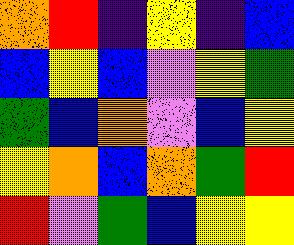[["orange", "red", "indigo", "yellow", "indigo", "blue"], ["blue", "yellow", "blue", "violet", "yellow", "green"], ["green", "blue", "orange", "violet", "blue", "yellow"], ["yellow", "orange", "blue", "orange", "green", "red"], ["red", "violet", "green", "blue", "yellow", "yellow"]]